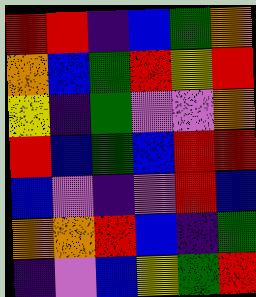[["red", "red", "indigo", "blue", "green", "orange"], ["orange", "blue", "green", "red", "yellow", "red"], ["yellow", "indigo", "green", "violet", "violet", "orange"], ["red", "blue", "green", "blue", "red", "red"], ["blue", "violet", "indigo", "violet", "red", "blue"], ["orange", "orange", "red", "blue", "indigo", "green"], ["indigo", "violet", "blue", "yellow", "green", "red"]]